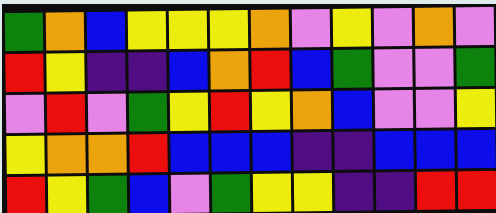[["green", "orange", "blue", "yellow", "yellow", "yellow", "orange", "violet", "yellow", "violet", "orange", "violet"], ["red", "yellow", "indigo", "indigo", "blue", "orange", "red", "blue", "green", "violet", "violet", "green"], ["violet", "red", "violet", "green", "yellow", "red", "yellow", "orange", "blue", "violet", "violet", "yellow"], ["yellow", "orange", "orange", "red", "blue", "blue", "blue", "indigo", "indigo", "blue", "blue", "blue"], ["red", "yellow", "green", "blue", "violet", "green", "yellow", "yellow", "indigo", "indigo", "red", "red"]]